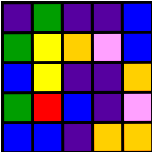[["indigo", "green", "indigo", "indigo", "blue"], ["green", "yellow", "orange", "violet", "blue"], ["blue", "yellow", "indigo", "indigo", "orange"], ["green", "red", "blue", "indigo", "violet"], ["blue", "blue", "indigo", "orange", "orange"]]